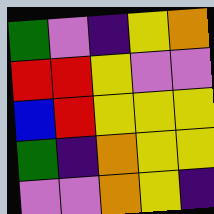[["green", "violet", "indigo", "yellow", "orange"], ["red", "red", "yellow", "violet", "violet"], ["blue", "red", "yellow", "yellow", "yellow"], ["green", "indigo", "orange", "yellow", "yellow"], ["violet", "violet", "orange", "yellow", "indigo"]]